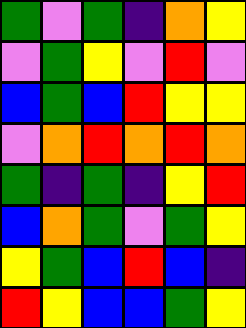[["green", "violet", "green", "indigo", "orange", "yellow"], ["violet", "green", "yellow", "violet", "red", "violet"], ["blue", "green", "blue", "red", "yellow", "yellow"], ["violet", "orange", "red", "orange", "red", "orange"], ["green", "indigo", "green", "indigo", "yellow", "red"], ["blue", "orange", "green", "violet", "green", "yellow"], ["yellow", "green", "blue", "red", "blue", "indigo"], ["red", "yellow", "blue", "blue", "green", "yellow"]]